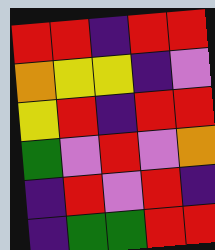[["red", "red", "indigo", "red", "red"], ["orange", "yellow", "yellow", "indigo", "violet"], ["yellow", "red", "indigo", "red", "red"], ["green", "violet", "red", "violet", "orange"], ["indigo", "red", "violet", "red", "indigo"], ["indigo", "green", "green", "red", "red"]]